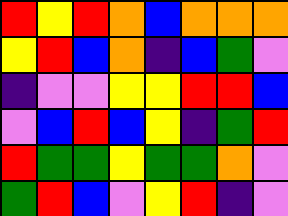[["red", "yellow", "red", "orange", "blue", "orange", "orange", "orange"], ["yellow", "red", "blue", "orange", "indigo", "blue", "green", "violet"], ["indigo", "violet", "violet", "yellow", "yellow", "red", "red", "blue"], ["violet", "blue", "red", "blue", "yellow", "indigo", "green", "red"], ["red", "green", "green", "yellow", "green", "green", "orange", "violet"], ["green", "red", "blue", "violet", "yellow", "red", "indigo", "violet"]]